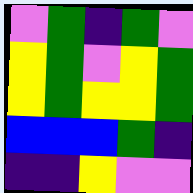[["violet", "green", "indigo", "green", "violet"], ["yellow", "green", "violet", "yellow", "green"], ["yellow", "green", "yellow", "yellow", "green"], ["blue", "blue", "blue", "green", "indigo"], ["indigo", "indigo", "yellow", "violet", "violet"]]